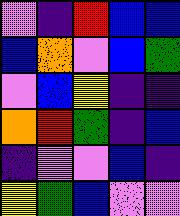[["violet", "indigo", "red", "blue", "blue"], ["blue", "orange", "violet", "blue", "green"], ["violet", "blue", "yellow", "indigo", "indigo"], ["orange", "red", "green", "indigo", "blue"], ["indigo", "violet", "violet", "blue", "indigo"], ["yellow", "green", "blue", "violet", "violet"]]